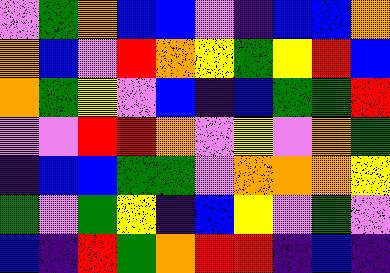[["violet", "green", "orange", "blue", "blue", "violet", "indigo", "blue", "blue", "orange"], ["orange", "blue", "violet", "red", "orange", "yellow", "green", "yellow", "red", "blue"], ["orange", "green", "yellow", "violet", "blue", "indigo", "blue", "green", "green", "red"], ["violet", "violet", "red", "red", "orange", "violet", "yellow", "violet", "orange", "green"], ["indigo", "blue", "blue", "green", "green", "violet", "orange", "orange", "orange", "yellow"], ["green", "violet", "green", "yellow", "indigo", "blue", "yellow", "violet", "green", "violet"], ["blue", "indigo", "red", "green", "orange", "red", "red", "indigo", "blue", "indigo"]]